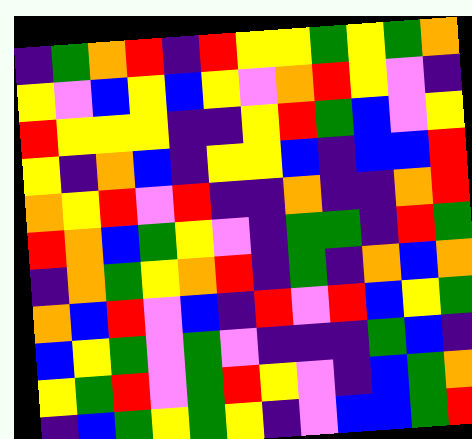[["indigo", "green", "orange", "red", "indigo", "red", "yellow", "yellow", "green", "yellow", "green", "orange"], ["yellow", "violet", "blue", "yellow", "blue", "yellow", "violet", "orange", "red", "yellow", "violet", "indigo"], ["red", "yellow", "yellow", "yellow", "indigo", "indigo", "yellow", "red", "green", "blue", "violet", "yellow"], ["yellow", "indigo", "orange", "blue", "indigo", "yellow", "yellow", "blue", "indigo", "blue", "blue", "red"], ["orange", "yellow", "red", "violet", "red", "indigo", "indigo", "orange", "indigo", "indigo", "orange", "red"], ["red", "orange", "blue", "green", "yellow", "violet", "indigo", "green", "green", "indigo", "red", "green"], ["indigo", "orange", "green", "yellow", "orange", "red", "indigo", "green", "indigo", "orange", "blue", "orange"], ["orange", "blue", "red", "violet", "blue", "indigo", "red", "violet", "red", "blue", "yellow", "green"], ["blue", "yellow", "green", "violet", "green", "violet", "indigo", "indigo", "indigo", "green", "blue", "indigo"], ["yellow", "green", "red", "violet", "green", "red", "yellow", "violet", "indigo", "blue", "green", "orange"], ["indigo", "blue", "green", "yellow", "green", "yellow", "indigo", "violet", "blue", "blue", "green", "red"]]